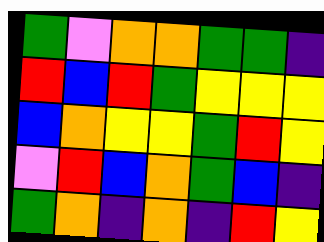[["green", "violet", "orange", "orange", "green", "green", "indigo"], ["red", "blue", "red", "green", "yellow", "yellow", "yellow"], ["blue", "orange", "yellow", "yellow", "green", "red", "yellow"], ["violet", "red", "blue", "orange", "green", "blue", "indigo"], ["green", "orange", "indigo", "orange", "indigo", "red", "yellow"]]